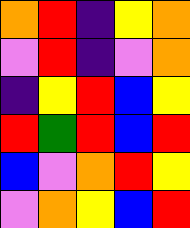[["orange", "red", "indigo", "yellow", "orange"], ["violet", "red", "indigo", "violet", "orange"], ["indigo", "yellow", "red", "blue", "yellow"], ["red", "green", "red", "blue", "red"], ["blue", "violet", "orange", "red", "yellow"], ["violet", "orange", "yellow", "blue", "red"]]